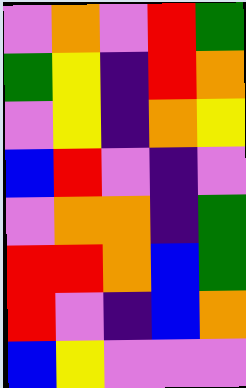[["violet", "orange", "violet", "red", "green"], ["green", "yellow", "indigo", "red", "orange"], ["violet", "yellow", "indigo", "orange", "yellow"], ["blue", "red", "violet", "indigo", "violet"], ["violet", "orange", "orange", "indigo", "green"], ["red", "red", "orange", "blue", "green"], ["red", "violet", "indigo", "blue", "orange"], ["blue", "yellow", "violet", "violet", "violet"]]